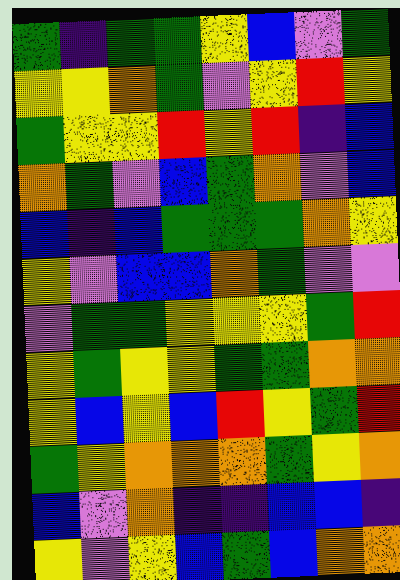[["green", "indigo", "green", "green", "yellow", "blue", "violet", "green"], ["yellow", "yellow", "orange", "green", "violet", "yellow", "red", "yellow"], ["green", "yellow", "yellow", "red", "yellow", "red", "indigo", "blue"], ["orange", "green", "violet", "blue", "green", "orange", "violet", "blue"], ["blue", "indigo", "blue", "green", "green", "green", "orange", "yellow"], ["yellow", "violet", "blue", "blue", "orange", "green", "violet", "violet"], ["violet", "green", "green", "yellow", "yellow", "yellow", "green", "red"], ["yellow", "green", "yellow", "yellow", "green", "green", "orange", "orange"], ["yellow", "blue", "yellow", "blue", "red", "yellow", "green", "red"], ["green", "yellow", "orange", "orange", "orange", "green", "yellow", "orange"], ["blue", "violet", "orange", "indigo", "indigo", "blue", "blue", "indigo"], ["yellow", "violet", "yellow", "blue", "green", "blue", "orange", "orange"]]